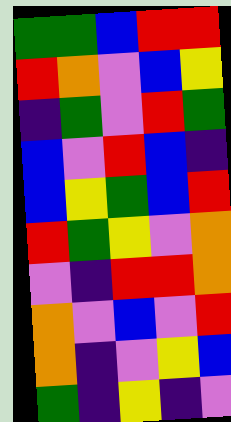[["green", "green", "blue", "red", "red"], ["red", "orange", "violet", "blue", "yellow"], ["indigo", "green", "violet", "red", "green"], ["blue", "violet", "red", "blue", "indigo"], ["blue", "yellow", "green", "blue", "red"], ["red", "green", "yellow", "violet", "orange"], ["violet", "indigo", "red", "red", "orange"], ["orange", "violet", "blue", "violet", "red"], ["orange", "indigo", "violet", "yellow", "blue"], ["green", "indigo", "yellow", "indigo", "violet"]]